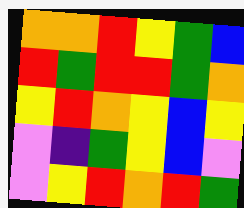[["orange", "orange", "red", "yellow", "green", "blue"], ["red", "green", "red", "red", "green", "orange"], ["yellow", "red", "orange", "yellow", "blue", "yellow"], ["violet", "indigo", "green", "yellow", "blue", "violet"], ["violet", "yellow", "red", "orange", "red", "green"]]